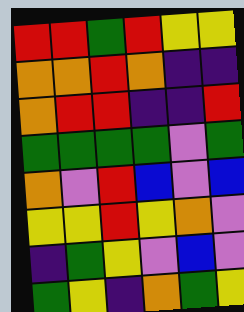[["red", "red", "green", "red", "yellow", "yellow"], ["orange", "orange", "red", "orange", "indigo", "indigo"], ["orange", "red", "red", "indigo", "indigo", "red"], ["green", "green", "green", "green", "violet", "green"], ["orange", "violet", "red", "blue", "violet", "blue"], ["yellow", "yellow", "red", "yellow", "orange", "violet"], ["indigo", "green", "yellow", "violet", "blue", "violet"], ["green", "yellow", "indigo", "orange", "green", "yellow"]]